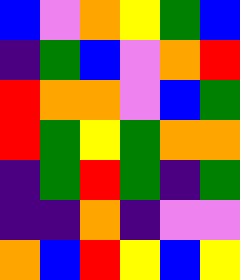[["blue", "violet", "orange", "yellow", "green", "blue"], ["indigo", "green", "blue", "violet", "orange", "red"], ["red", "orange", "orange", "violet", "blue", "green"], ["red", "green", "yellow", "green", "orange", "orange"], ["indigo", "green", "red", "green", "indigo", "green"], ["indigo", "indigo", "orange", "indigo", "violet", "violet"], ["orange", "blue", "red", "yellow", "blue", "yellow"]]